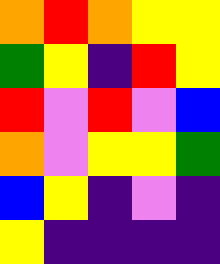[["orange", "red", "orange", "yellow", "yellow"], ["green", "yellow", "indigo", "red", "yellow"], ["red", "violet", "red", "violet", "blue"], ["orange", "violet", "yellow", "yellow", "green"], ["blue", "yellow", "indigo", "violet", "indigo"], ["yellow", "indigo", "indigo", "indigo", "indigo"]]